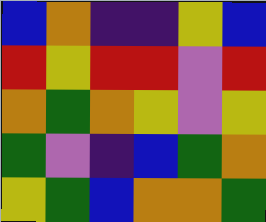[["blue", "orange", "indigo", "indigo", "yellow", "blue"], ["red", "yellow", "red", "red", "violet", "red"], ["orange", "green", "orange", "yellow", "violet", "yellow"], ["green", "violet", "indigo", "blue", "green", "orange"], ["yellow", "green", "blue", "orange", "orange", "green"]]